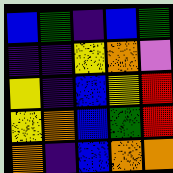[["blue", "green", "indigo", "blue", "green"], ["indigo", "indigo", "yellow", "orange", "violet"], ["yellow", "indigo", "blue", "yellow", "red"], ["yellow", "orange", "blue", "green", "red"], ["orange", "indigo", "blue", "orange", "orange"]]